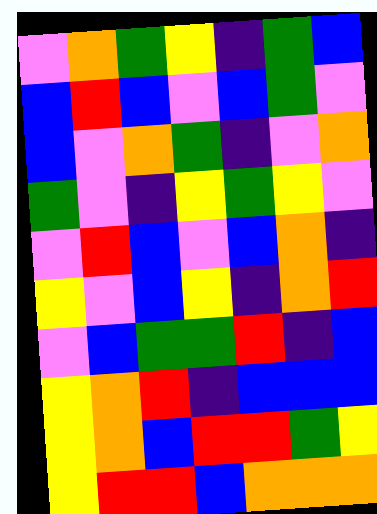[["violet", "orange", "green", "yellow", "indigo", "green", "blue"], ["blue", "red", "blue", "violet", "blue", "green", "violet"], ["blue", "violet", "orange", "green", "indigo", "violet", "orange"], ["green", "violet", "indigo", "yellow", "green", "yellow", "violet"], ["violet", "red", "blue", "violet", "blue", "orange", "indigo"], ["yellow", "violet", "blue", "yellow", "indigo", "orange", "red"], ["violet", "blue", "green", "green", "red", "indigo", "blue"], ["yellow", "orange", "red", "indigo", "blue", "blue", "blue"], ["yellow", "orange", "blue", "red", "red", "green", "yellow"], ["yellow", "red", "red", "blue", "orange", "orange", "orange"]]